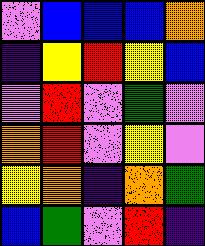[["violet", "blue", "blue", "blue", "orange"], ["indigo", "yellow", "red", "yellow", "blue"], ["violet", "red", "violet", "green", "violet"], ["orange", "red", "violet", "yellow", "violet"], ["yellow", "orange", "indigo", "orange", "green"], ["blue", "green", "violet", "red", "indigo"]]